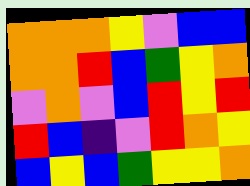[["orange", "orange", "orange", "yellow", "violet", "blue", "blue"], ["orange", "orange", "red", "blue", "green", "yellow", "orange"], ["violet", "orange", "violet", "blue", "red", "yellow", "red"], ["red", "blue", "indigo", "violet", "red", "orange", "yellow"], ["blue", "yellow", "blue", "green", "yellow", "yellow", "orange"]]